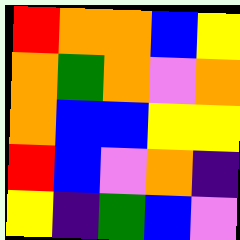[["red", "orange", "orange", "blue", "yellow"], ["orange", "green", "orange", "violet", "orange"], ["orange", "blue", "blue", "yellow", "yellow"], ["red", "blue", "violet", "orange", "indigo"], ["yellow", "indigo", "green", "blue", "violet"]]